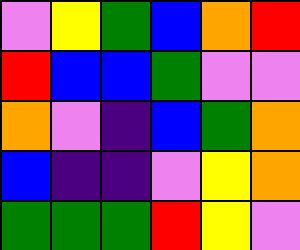[["violet", "yellow", "green", "blue", "orange", "red"], ["red", "blue", "blue", "green", "violet", "violet"], ["orange", "violet", "indigo", "blue", "green", "orange"], ["blue", "indigo", "indigo", "violet", "yellow", "orange"], ["green", "green", "green", "red", "yellow", "violet"]]